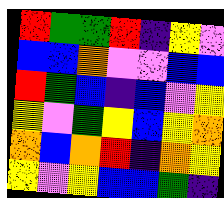[["red", "green", "green", "red", "indigo", "yellow", "violet"], ["blue", "blue", "orange", "violet", "violet", "blue", "blue"], ["red", "green", "blue", "indigo", "blue", "violet", "yellow"], ["yellow", "violet", "green", "yellow", "blue", "yellow", "orange"], ["orange", "blue", "orange", "red", "indigo", "orange", "yellow"], ["yellow", "violet", "yellow", "blue", "blue", "green", "indigo"]]